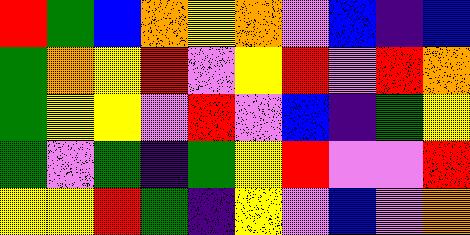[["red", "green", "blue", "orange", "yellow", "orange", "violet", "blue", "indigo", "blue"], ["green", "orange", "yellow", "red", "violet", "yellow", "red", "violet", "red", "orange"], ["green", "yellow", "yellow", "violet", "red", "violet", "blue", "indigo", "green", "yellow"], ["green", "violet", "green", "indigo", "green", "yellow", "red", "violet", "violet", "red"], ["yellow", "yellow", "red", "green", "indigo", "yellow", "violet", "blue", "violet", "orange"]]